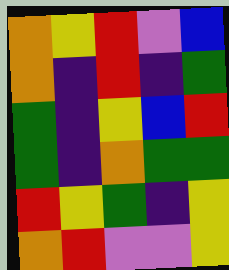[["orange", "yellow", "red", "violet", "blue"], ["orange", "indigo", "red", "indigo", "green"], ["green", "indigo", "yellow", "blue", "red"], ["green", "indigo", "orange", "green", "green"], ["red", "yellow", "green", "indigo", "yellow"], ["orange", "red", "violet", "violet", "yellow"]]